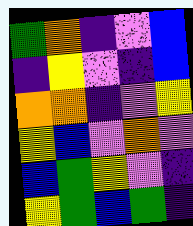[["green", "orange", "indigo", "violet", "blue"], ["indigo", "yellow", "violet", "indigo", "blue"], ["orange", "orange", "indigo", "violet", "yellow"], ["yellow", "blue", "violet", "orange", "violet"], ["blue", "green", "yellow", "violet", "indigo"], ["yellow", "green", "blue", "green", "indigo"]]